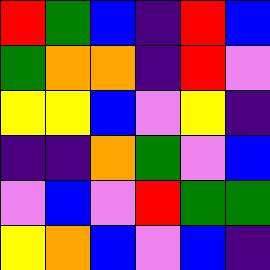[["red", "green", "blue", "indigo", "red", "blue"], ["green", "orange", "orange", "indigo", "red", "violet"], ["yellow", "yellow", "blue", "violet", "yellow", "indigo"], ["indigo", "indigo", "orange", "green", "violet", "blue"], ["violet", "blue", "violet", "red", "green", "green"], ["yellow", "orange", "blue", "violet", "blue", "indigo"]]